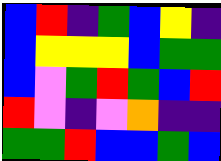[["blue", "red", "indigo", "green", "blue", "yellow", "indigo"], ["blue", "yellow", "yellow", "yellow", "blue", "green", "green"], ["blue", "violet", "green", "red", "green", "blue", "red"], ["red", "violet", "indigo", "violet", "orange", "indigo", "indigo"], ["green", "green", "red", "blue", "blue", "green", "blue"]]